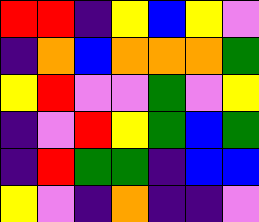[["red", "red", "indigo", "yellow", "blue", "yellow", "violet"], ["indigo", "orange", "blue", "orange", "orange", "orange", "green"], ["yellow", "red", "violet", "violet", "green", "violet", "yellow"], ["indigo", "violet", "red", "yellow", "green", "blue", "green"], ["indigo", "red", "green", "green", "indigo", "blue", "blue"], ["yellow", "violet", "indigo", "orange", "indigo", "indigo", "violet"]]